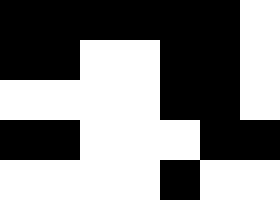[["black", "black", "black", "black", "black", "black", "white"], ["black", "black", "white", "white", "black", "black", "white"], ["white", "white", "white", "white", "black", "black", "white"], ["black", "black", "white", "white", "white", "black", "black"], ["white", "white", "white", "white", "black", "white", "white"]]